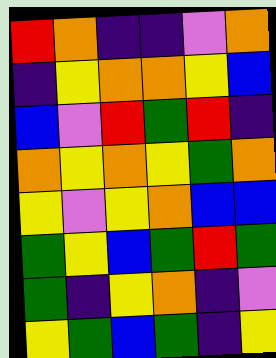[["red", "orange", "indigo", "indigo", "violet", "orange"], ["indigo", "yellow", "orange", "orange", "yellow", "blue"], ["blue", "violet", "red", "green", "red", "indigo"], ["orange", "yellow", "orange", "yellow", "green", "orange"], ["yellow", "violet", "yellow", "orange", "blue", "blue"], ["green", "yellow", "blue", "green", "red", "green"], ["green", "indigo", "yellow", "orange", "indigo", "violet"], ["yellow", "green", "blue", "green", "indigo", "yellow"]]